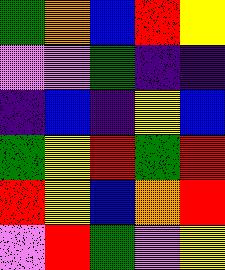[["green", "orange", "blue", "red", "yellow"], ["violet", "violet", "green", "indigo", "indigo"], ["indigo", "blue", "indigo", "yellow", "blue"], ["green", "yellow", "red", "green", "red"], ["red", "yellow", "blue", "orange", "red"], ["violet", "red", "green", "violet", "yellow"]]